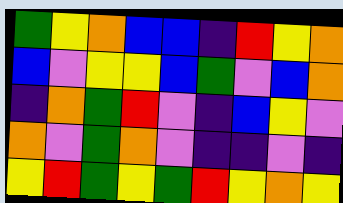[["green", "yellow", "orange", "blue", "blue", "indigo", "red", "yellow", "orange"], ["blue", "violet", "yellow", "yellow", "blue", "green", "violet", "blue", "orange"], ["indigo", "orange", "green", "red", "violet", "indigo", "blue", "yellow", "violet"], ["orange", "violet", "green", "orange", "violet", "indigo", "indigo", "violet", "indigo"], ["yellow", "red", "green", "yellow", "green", "red", "yellow", "orange", "yellow"]]